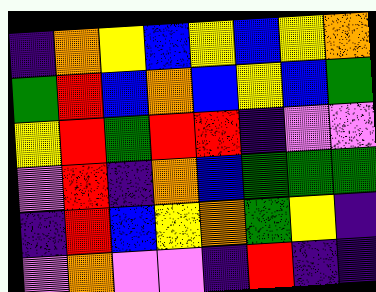[["indigo", "orange", "yellow", "blue", "yellow", "blue", "yellow", "orange"], ["green", "red", "blue", "orange", "blue", "yellow", "blue", "green"], ["yellow", "red", "green", "red", "red", "indigo", "violet", "violet"], ["violet", "red", "indigo", "orange", "blue", "green", "green", "green"], ["indigo", "red", "blue", "yellow", "orange", "green", "yellow", "indigo"], ["violet", "orange", "violet", "violet", "indigo", "red", "indigo", "indigo"]]